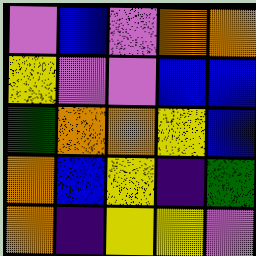[["violet", "blue", "violet", "orange", "orange"], ["yellow", "violet", "violet", "blue", "blue"], ["green", "orange", "orange", "yellow", "blue"], ["orange", "blue", "yellow", "indigo", "green"], ["orange", "indigo", "yellow", "yellow", "violet"]]